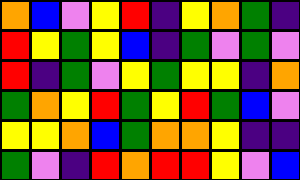[["orange", "blue", "violet", "yellow", "red", "indigo", "yellow", "orange", "green", "indigo"], ["red", "yellow", "green", "yellow", "blue", "indigo", "green", "violet", "green", "violet"], ["red", "indigo", "green", "violet", "yellow", "green", "yellow", "yellow", "indigo", "orange"], ["green", "orange", "yellow", "red", "green", "yellow", "red", "green", "blue", "violet"], ["yellow", "yellow", "orange", "blue", "green", "orange", "orange", "yellow", "indigo", "indigo"], ["green", "violet", "indigo", "red", "orange", "red", "red", "yellow", "violet", "blue"]]